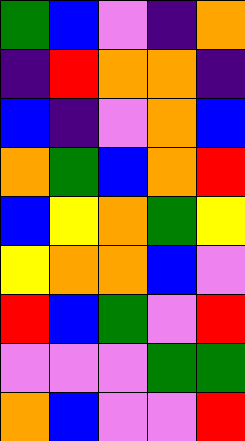[["green", "blue", "violet", "indigo", "orange"], ["indigo", "red", "orange", "orange", "indigo"], ["blue", "indigo", "violet", "orange", "blue"], ["orange", "green", "blue", "orange", "red"], ["blue", "yellow", "orange", "green", "yellow"], ["yellow", "orange", "orange", "blue", "violet"], ["red", "blue", "green", "violet", "red"], ["violet", "violet", "violet", "green", "green"], ["orange", "blue", "violet", "violet", "red"]]